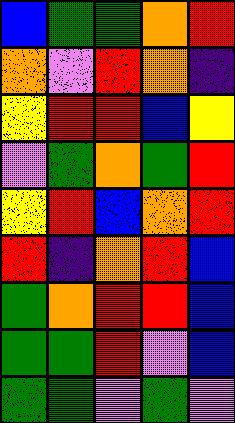[["blue", "green", "green", "orange", "red"], ["orange", "violet", "red", "orange", "indigo"], ["yellow", "red", "red", "blue", "yellow"], ["violet", "green", "orange", "green", "red"], ["yellow", "red", "blue", "orange", "red"], ["red", "indigo", "orange", "red", "blue"], ["green", "orange", "red", "red", "blue"], ["green", "green", "red", "violet", "blue"], ["green", "green", "violet", "green", "violet"]]